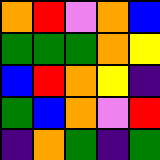[["orange", "red", "violet", "orange", "blue"], ["green", "green", "green", "orange", "yellow"], ["blue", "red", "orange", "yellow", "indigo"], ["green", "blue", "orange", "violet", "red"], ["indigo", "orange", "green", "indigo", "green"]]